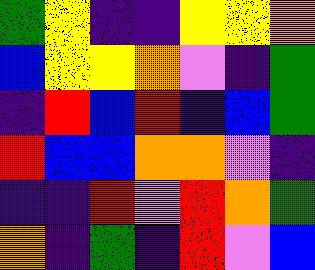[["green", "yellow", "indigo", "indigo", "yellow", "yellow", "orange"], ["blue", "yellow", "yellow", "orange", "violet", "indigo", "green"], ["indigo", "red", "blue", "red", "indigo", "blue", "green"], ["red", "blue", "blue", "orange", "orange", "violet", "indigo"], ["indigo", "indigo", "red", "violet", "red", "orange", "green"], ["orange", "indigo", "green", "indigo", "red", "violet", "blue"]]